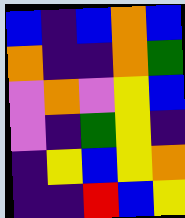[["blue", "indigo", "blue", "orange", "blue"], ["orange", "indigo", "indigo", "orange", "green"], ["violet", "orange", "violet", "yellow", "blue"], ["violet", "indigo", "green", "yellow", "indigo"], ["indigo", "yellow", "blue", "yellow", "orange"], ["indigo", "indigo", "red", "blue", "yellow"]]